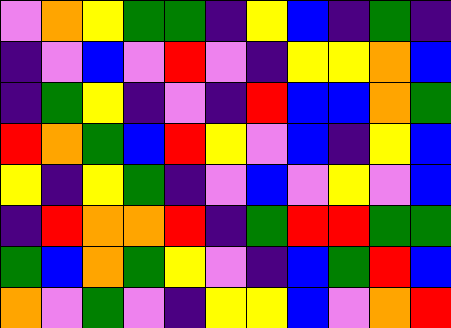[["violet", "orange", "yellow", "green", "green", "indigo", "yellow", "blue", "indigo", "green", "indigo"], ["indigo", "violet", "blue", "violet", "red", "violet", "indigo", "yellow", "yellow", "orange", "blue"], ["indigo", "green", "yellow", "indigo", "violet", "indigo", "red", "blue", "blue", "orange", "green"], ["red", "orange", "green", "blue", "red", "yellow", "violet", "blue", "indigo", "yellow", "blue"], ["yellow", "indigo", "yellow", "green", "indigo", "violet", "blue", "violet", "yellow", "violet", "blue"], ["indigo", "red", "orange", "orange", "red", "indigo", "green", "red", "red", "green", "green"], ["green", "blue", "orange", "green", "yellow", "violet", "indigo", "blue", "green", "red", "blue"], ["orange", "violet", "green", "violet", "indigo", "yellow", "yellow", "blue", "violet", "orange", "red"]]